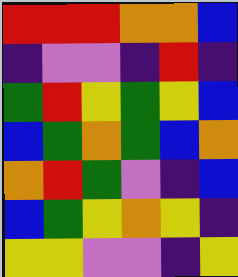[["red", "red", "red", "orange", "orange", "blue"], ["indigo", "violet", "violet", "indigo", "red", "indigo"], ["green", "red", "yellow", "green", "yellow", "blue"], ["blue", "green", "orange", "green", "blue", "orange"], ["orange", "red", "green", "violet", "indigo", "blue"], ["blue", "green", "yellow", "orange", "yellow", "indigo"], ["yellow", "yellow", "violet", "violet", "indigo", "yellow"]]